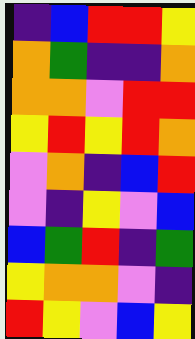[["indigo", "blue", "red", "red", "yellow"], ["orange", "green", "indigo", "indigo", "orange"], ["orange", "orange", "violet", "red", "red"], ["yellow", "red", "yellow", "red", "orange"], ["violet", "orange", "indigo", "blue", "red"], ["violet", "indigo", "yellow", "violet", "blue"], ["blue", "green", "red", "indigo", "green"], ["yellow", "orange", "orange", "violet", "indigo"], ["red", "yellow", "violet", "blue", "yellow"]]